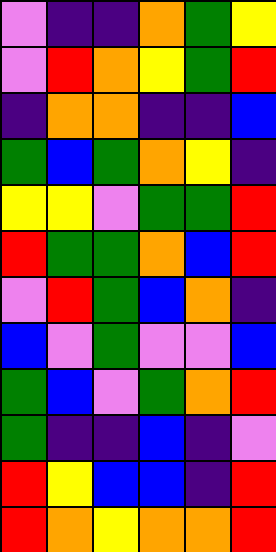[["violet", "indigo", "indigo", "orange", "green", "yellow"], ["violet", "red", "orange", "yellow", "green", "red"], ["indigo", "orange", "orange", "indigo", "indigo", "blue"], ["green", "blue", "green", "orange", "yellow", "indigo"], ["yellow", "yellow", "violet", "green", "green", "red"], ["red", "green", "green", "orange", "blue", "red"], ["violet", "red", "green", "blue", "orange", "indigo"], ["blue", "violet", "green", "violet", "violet", "blue"], ["green", "blue", "violet", "green", "orange", "red"], ["green", "indigo", "indigo", "blue", "indigo", "violet"], ["red", "yellow", "blue", "blue", "indigo", "red"], ["red", "orange", "yellow", "orange", "orange", "red"]]